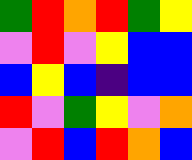[["green", "red", "orange", "red", "green", "yellow"], ["violet", "red", "violet", "yellow", "blue", "blue"], ["blue", "yellow", "blue", "indigo", "blue", "blue"], ["red", "violet", "green", "yellow", "violet", "orange"], ["violet", "red", "blue", "red", "orange", "blue"]]